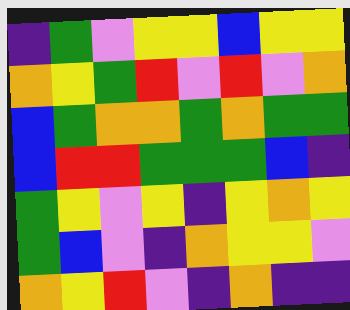[["indigo", "green", "violet", "yellow", "yellow", "blue", "yellow", "yellow"], ["orange", "yellow", "green", "red", "violet", "red", "violet", "orange"], ["blue", "green", "orange", "orange", "green", "orange", "green", "green"], ["blue", "red", "red", "green", "green", "green", "blue", "indigo"], ["green", "yellow", "violet", "yellow", "indigo", "yellow", "orange", "yellow"], ["green", "blue", "violet", "indigo", "orange", "yellow", "yellow", "violet"], ["orange", "yellow", "red", "violet", "indigo", "orange", "indigo", "indigo"]]